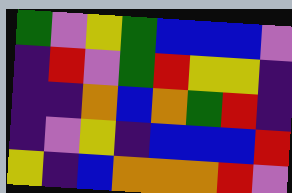[["green", "violet", "yellow", "green", "blue", "blue", "blue", "violet"], ["indigo", "red", "violet", "green", "red", "yellow", "yellow", "indigo"], ["indigo", "indigo", "orange", "blue", "orange", "green", "red", "indigo"], ["indigo", "violet", "yellow", "indigo", "blue", "blue", "blue", "red"], ["yellow", "indigo", "blue", "orange", "orange", "orange", "red", "violet"]]